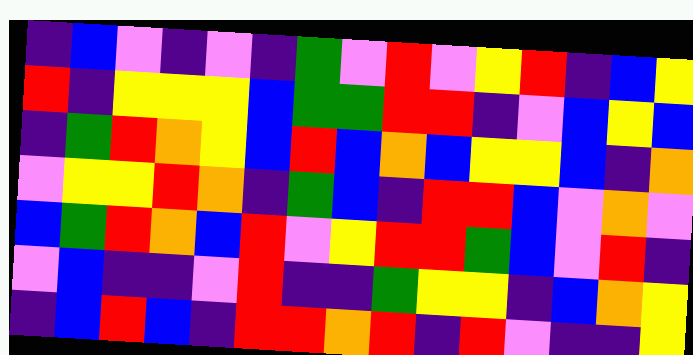[["indigo", "blue", "violet", "indigo", "violet", "indigo", "green", "violet", "red", "violet", "yellow", "red", "indigo", "blue", "yellow"], ["red", "indigo", "yellow", "yellow", "yellow", "blue", "green", "green", "red", "red", "indigo", "violet", "blue", "yellow", "blue"], ["indigo", "green", "red", "orange", "yellow", "blue", "red", "blue", "orange", "blue", "yellow", "yellow", "blue", "indigo", "orange"], ["violet", "yellow", "yellow", "red", "orange", "indigo", "green", "blue", "indigo", "red", "red", "blue", "violet", "orange", "violet"], ["blue", "green", "red", "orange", "blue", "red", "violet", "yellow", "red", "red", "green", "blue", "violet", "red", "indigo"], ["violet", "blue", "indigo", "indigo", "violet", "red", "indigo", "indigo", "green", "yellow", "yellow", "indigo", "blue", "orange", "yellow"], ["indigo", "blue", "red", "blue", "indigo", "red", "red", "orange", "red", "indigo", "red", "violet", "indigo", "indigo", "yellow"]]